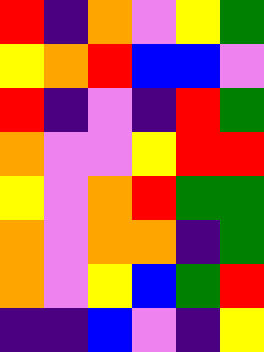[["red", "indigo", "orange", "violet", "yellow", "green"], ["yellow", "orange", "red", "blue", "blue", "violet"], ["red", "indigo", "violet", "indigo", "red", "green"], ["orange", "violet", "violet", "yellow", "red", "red"], ["yellow", "violet", "orange", "red", "green", "green"], ["orange", "violet", "orange", "orange", "indigo", "green"], ["orange", "violet", "yellow", "blue", "green", "red"], ["indigo", "indigo", "blue", "violet", "indigo", "yellow"]]